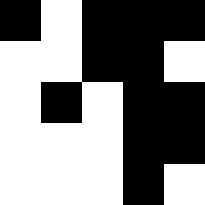[["black", "white", "black", "black", "black"], ["white", "white", "black", "black", "white"], ["white", "black", "white", "black", "black"], ["white", "white", "white", "black", "black"], ["white", "white", "white", "black", "white"]]